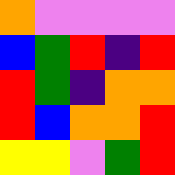[["orange", "violet", "violet", "violet", "violet"], ["blue", "green", "red", "indigo", "red"], ["red", "green", "indigo", "orange", "orange"], ["red", "blue", "orange", "orange", "red"], ["yellow", "yellow", "violet", "green", "red"]]